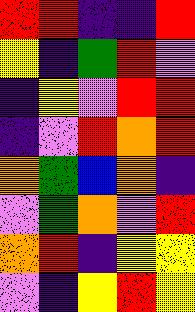[["red", "red", "indigo", "indigo", "red"], ["yellow", "indigo", "green", "red", "violet"], ["indigo", "yellow", "violet", "red", "red"], ["indigo", "violet", "red", "orange", "red"], ["orange", "green", "blue", "orange", "indigo"], ["violet", "green", "orange", "violet", "red"], ["orange", "red", "indigo", "yellow", "yellow"], ["violet", "indigo", "yellow", "red", "yellow"]]